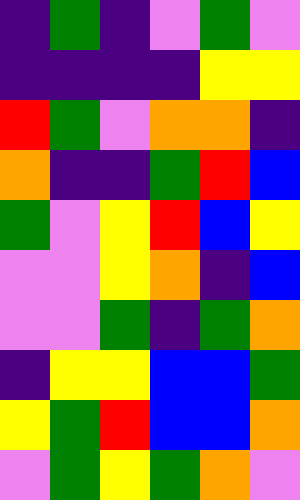[["indigo", "green", "indigo", "violet", "green", "violet"], ["indigo", "indigo", "indigo", "indigo", "yellow", "yellow"], ["red", "green", "violet", "orange", "orange", "indigo"], ["orange", "indigo", "indigo", "green", "red", "blue"], ["green", "violet", "yellow", "red", "blue", "yellow"], ["violet", "violet", "yellow", "orange", "indigo", "blue"], ["violet", "violet", "green", "indigo", "green", "orange"], ["indigo", "yellow", "yellow", "blue", "blue", "green"], ["yellow", "green", "red", "blue", "blue", "orange"], ["violet", "green", "yellow", "green", "orange", "violet"]]